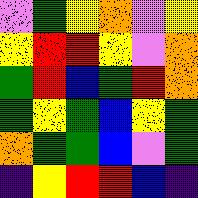[["violet", "green", "yellow", "orange", "violet", "yellow"], ["yellow", "red", "red", "yellow", "violet", "orange"], ["green", "red", "blue", "green", "red", "orange"], ["green", "yellow", "green", "blue", "yellow", "green"], ["orange", "green", "green", "blue", "violet", "green"], ["indigo", "yellow", "red", "red", "blue", "indigo"]]